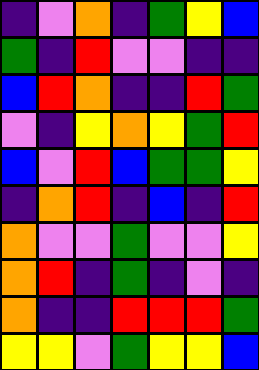[["indigo", "violet", "orange", "indigo", "green", "yellow", "blue"], ["green", "indigo", "red", "violet", "violet", "indigo", "indigo"], ["blue", "red", "orange", "indigo", "indigo", "red", "green"], ["violet", "indigo", "yellow", "orange", "yellow", "green", "red"], ["blue", "violet", "red", "blue", "green", "green", "yellow"], ["indigo", "orange", "red", "indigo", "blue", "indigo", "red"], ["orange", "violet", "violet", "green", "violet", "violet", "yellow"], ["orange", "red", "indigo", "green", "indigo", "violet", "indigo"], ["orange", "indigo", "indigo", "red", "red", "red", "green"], ["yellow", "yellow", "violet", "green", "yellow", "yellow", "blue"]]